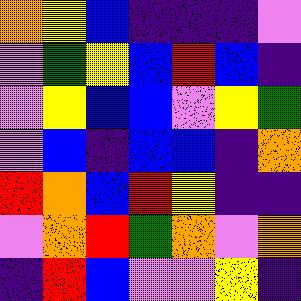[["orange", "yellow", "blue", "indigo", "indigo", "indigo", "violet"], ["violet", "green", "yellow", "blue", "red", "blue", "indigo"], ["violet", "yellow", "blue", "blue", "violet", "yellow", "green"], ["violet", "blue", "indigo", "blue", "blue", "indigo", "orange"], ["red", "orange", "blue", "red", "yellow", "indigo", "indigo"], ["violet", "orange", "red", "green", "orange", "violet", "orange"], ["indigo", "red", "blue", "violet", "violet", "yellow", "indigo"]]